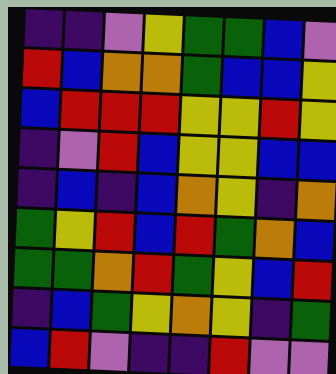[["indigo", "indigo", "violet", "yellow", "green", "green", "blue", "violet"], ["red", "blue", "orange", "orange", "green", "blue", "blue", "yellow"], ["blue", "red", "red", "red", "yellow", "yellow", "red", "yellow"], ["indigo", "violet", "red", "blue", "yellow", "yellow", "blue", "blue"], ["indigo", "blue", "indigo", "blue", "orange", "yellow", "indigo", "orange"], ["green", "yellow", "red", "blue", "red", "green", "orange", "blue"], ["green", "green", "orange", "red", "green", "yellow", "blue", "red"], ["indigo", "blue", "green", "yellow", "orange", "yellow", "indigo", "green"], ["blue", "red", "violet", "indigo", "indigo", "red", "violet", "violet"]]